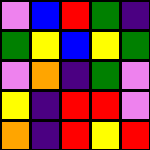[["violet", "blue", "red", "green", "indigo"], ["green", "yellow", "blue", "yellow", "green"], ["violet", "orange", "indigo", "green", "violet"], ["yellow", "indigo", "red", "red", "violet"], ["orange", "indigo", "red", "yellow", "red"]]